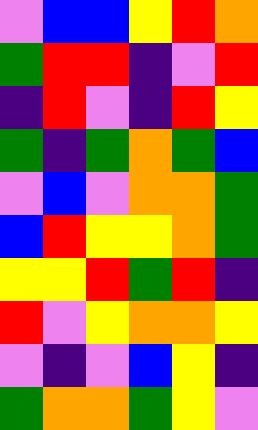[["violet", "blue", "blue", "yellow", "red", "orange"], ["green", "red", "red", "indigo", "violet", "red"], ["indigo", "red", "violet", "indigo", "red", "yellow"], ["green", "indigo", "green", "orange", "green", "blue"], ["violet", "blue", "violet", "orange", "orange", "green"], ["blue", "red", "yellow", "yellow", "orange", "green"], ["yellow", "yellow", "red", "green", "red", "indigo"], ["red", "violet", "yellow", "orange", "orange", "yellow"], ["violet", "indigo", "violet", "blue", "yellow", "indigo"], ["green", "orange", "orange", "green", "yellow", "violet"]]